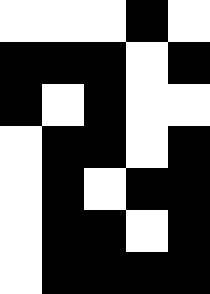[["white", "white", "white", "black", "white"], ["black", "black", "black", "white", "black"], ["black", "white", "black", "white", "white"], ["white", "black", "black", "white", "black"], ["white", "black", "white", "black", "black"], ["white", "black", "black", "white", "black"], ["white", "black", "black", "black", "black"]]